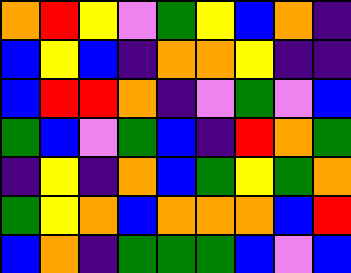[["orange", "red", "yellow", "violet", "green", "yellow", "blue", "orange", "indigo"], ["blue", "yellow", "blue", "indigo", "orange", "orange", "yellow", "indigo", "indigo"], ["blue", "red", "red", "orange", "indigo", "violet", "green", "violet", "blue"], ["green", "blue", "violet", "green", "blue", "indigo", "red", "orange", "green"], ["indigo", "yellow", "indigo", "orange", "blue", "green", "yellow", "green", "orange"], ["green", "yellow", "orange", "blue", "orange", "orange", "orange", "blue", "red"], ["blue", "orange", "indigo", "green", "green", "green", "blue", "violet", "blue"]]